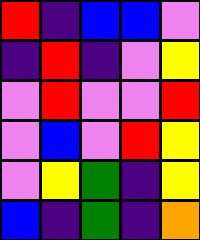[["red", "indigo", "blue", "blue", "violet"], ["indigo", "red", "indigo", "violet", "yellow"], ["violet", "red", "violet", "violet", "red"], ["violet", "blue", "violet", "red", "yellow"], ["violet", "yellow", "green", "indigo", "yellow"], ["blue", "indigo", "green", "indigo", "orange"]]